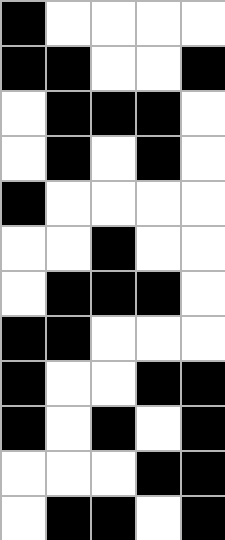[["black", "white", "white", "white", "white"], ["black", "black", "white", "white", "black"], ["white", "black", "black", "black", "white"], ["white", "black", "white", "black", "white"], ["black", "white", "white", "white", "white"], ["white", "white", "black", "white", "white"], ["white", "black", "black", "black", "white"], ["black", "black", "white", "white", "white"], ["black", "white", "white", "black", "black"], ["black", "white", "black", "white", "black"], ["white", "white", "white", "black", "black"], ["white", "black", "black", "white", "black"]]